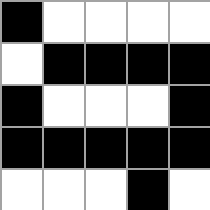[["black", "white", "white", "white", "white"], ["white", "black", "black", "black", "black"], ["black", "white", "white", "white", "black"], ["black", "black", "black", "black", "black"], ["white", "white", "white", "black", "white"]]